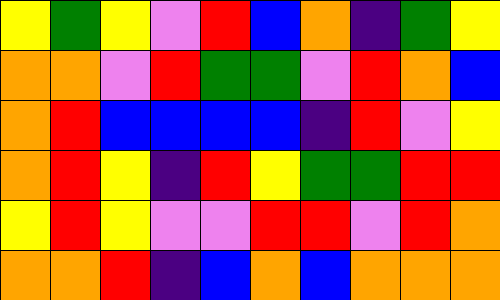[["yellow", "green", "yellow", "violet", "red", "blue", "orange", "indigo", "green", "yellow"], ["orange", "orange", "violet", "red", "green", "green", "violet", "red", "orange", "blue"], ["orange", "red", "blue", "blue", "blue", "blue", "indigo", "red", "violet", "yellow"], ["orange", "red", "yellow", "indigo", "red", "yellow", "green", "green", "red", "red"], ["yellow", "red", "yellow", "violet", "violet", "red", "red", "violet", "red", "orange"], ["orange", "orange", "red", "indigo", "blue", "orange", "blue", "orange", "orange", "orange"]]